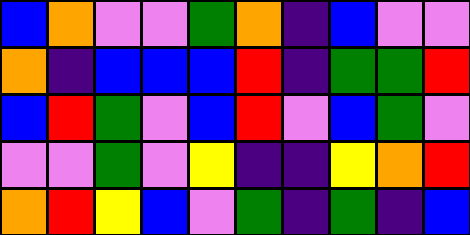[["blue", "orange", "violet", "violet", "green", "orange", "indigo", "blue", "violet", "violet"], ["orange", "indigo", "blue", "blue", "blue", "red", "indigo", "green", "green", "red"], ["blue", "red", "green", "violet", "blue", "red", "violet", "blue", "green", "violet"], ["violet", "violet", "green", "violet", "yellow", "indigo", "indigo", "yellow", "orange", "red"], ["orange", "red", "yellow", "blue", "violet", "green", "indigo", "green", "indigo", "blue"]]